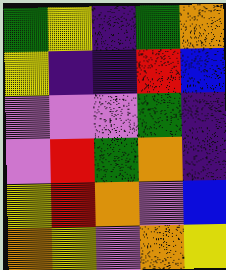[["green", "yellow", "indigo", "green", "orange"], ["yellow", "indigo", "indigo", "red", "blue"], ["violet", "violet", "violet", "green", "indigo"], ["violet", "red", "green", "orange", "indigo"], ["yellow", "red", "orange", "violet", "blue"], ["orange", "yellow", "violet", "orange", "yellow"]]